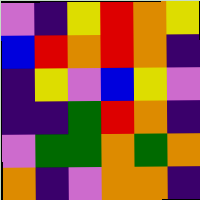[["violet", "indigo", "yellow", "red", "orange", "yellow"], ["blue", "red", "orange", "red", "orange", "indigo"], ["indigo", "yellow", "violet", "blue", "yellow", "violet"], ["indigo", "indigo", "green", "red", "orange", "indigo"], ["violet", "green", "green", "orange", "green", "orange"], ["orange", "indigo", "violet", "orange", "orange", "indigo"]]